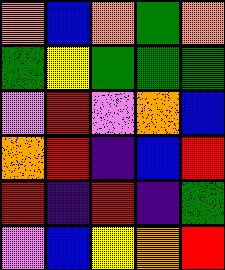[["orange", "blue", "orange", "green", "orange"], ["green", "yellow", "green", "green", "green"], ["violet", "red", "violet", "orange", "blue"], ["orange", "red", "indigo", "blue", "red"], ["red", "indigo", "red", "indigo", "green"], ["violet", "blue", "yellow", "orange", "red"]]